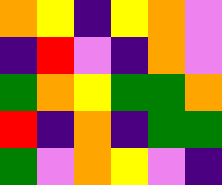[["orange", "yellow", "indigo", "yellow", "orange", "violet"], ["indigo", "red", "violet", "indigo", "orange", "violet"], ["green", "orange", "yellow", "green", "green", "orange"], ["red", "indigo", "orange", "indigo", "green", "green"], ["green", "violet", "orange", "yellow", "violet", "indigo"]]